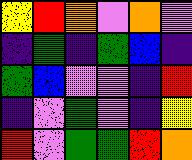[["yellow", "red", "orange", "violet", "orange", "violet"], ["indigo", "green", "indigo", "green", "blue", "indigo"], ["green", "blue", "violet", "violet", "indigo", "red"], ["indigo", "violet", "green", "violet", "indigo", "yellow"], ["red", "violet", "green", "green", "red", "orange"]]